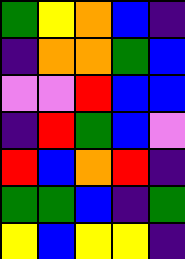[["green", "yellow", "orange", "blue", "indigo"], ["indigo", "orange", "orange", "green", "blue"], ["violet", "violet", "red", "blue", "blue"], ["indigo", "red", "green", "blue", "violet"], ["red", "blue", "orange", "red", "indigo"], ["green", "green", "blue", "indigo", "green"], ["yellow", "blue", "yellow", "yellow", "indigo"]]